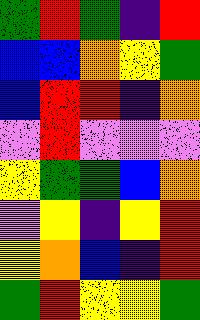[["green", "red", "green", "indigo", "red"], ["blue", "blue", "orange", "yellow", "green"], ["blue", "red", "red", "indigo", "orange"], ["violet", "red", "violet", "violet", "violet"], ["yellow", "green", "green", "blue", "orange"], ["violet", "yellow", "indigo", "yellow", "red"], ["yellow", "orange", "blue", "indigo", "red"], ["green", "red", "yellow", "yellow", "green"]]